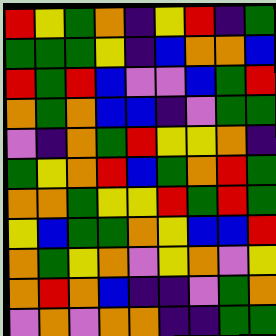[["red", "yellow", "green", "orange", "indigo", "yellow", "red", "indigo", "green"], ["green", "green", "green", "yellow", "indigo", "blue", "orange", "orange", "blue"], ["red", "green", "red", "blue", "violet", "violet", "blue", "green", "red"], ["orange", "green", "orange", "blue", "blue", "indigo", "violet", "green", "green"], ["violet", "indigo", "orange", "green", "red", "yellow", "yellow", "orange", "indigo"], ["green", "yellow", "orange", "red", "blue", "green", "orange", "red", "green"], ["orange", "orange", "green", "yellow", "yellow", "red", "green", "red", "green"], ["yellow", "blue", "green", "green", "orange", "yellow", "blue", "blue", "red"], ["orange", "green", "yellow", "orange", "violet", "yellow", "orange", "violet", "yellow"], ["orange", "red", "orange", "blue", "indigo", "indigo", "violet", "green", "orange"], ["violet", "orange", "violet", "orange", "orange", "indigo", "indigo", "green", "green"]]